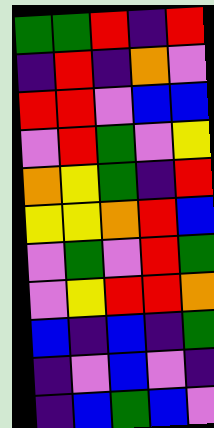[["green", "green", "red", "indigo", "red"], ["indigo", "red", "indigo", "orange", "violet"], ["red", "red", "violet", "blue", "blue"], ["violet", "red", "green", "violet", "yellow"], ["orange", "yellow", "green", "indigo", "red"], ["yellow", "yellow", "orange", "red", "blue"], ["violet", "green", "violet", "red", "green"], ["violet", "yellow", "red", "red", "orange"], ["blue", "indigo", "blue", "indigo", "green"], ["indigo", "violet", "blue", "violet", "indigo"], ["indigo", "blue", "green", "blue", "violet"]]